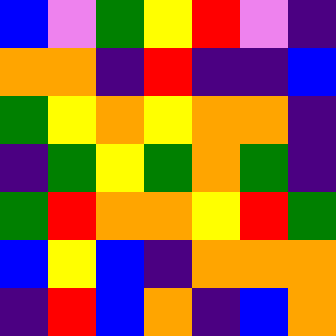[["blue", "violet", "green", "yellow", "red", "violet", "indigo"], ["orange", "orange", "indigo", "red", "indigo", "indigo", "blue"], ["green", "yellow", "orange", "yellow", "orange", "orange", "indigo"], ["indigo", "green", "yellow", "green", "orange", "green", "indigo"], ["green", "red", "orange", "orange", "yellow", "red", "green"], ["blue", "yellow", "blue", "indigo", "orange", "orange", "orange"], ["indigo", "red", "blue", "orange", "indigo", "blue", "orange"]]